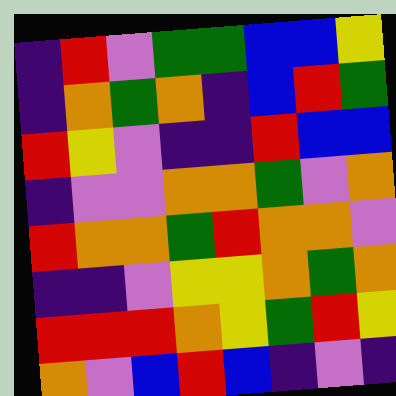[["indigo", "red", "violet", "green", "green", "blue", "blue", "yellow"], ["indigo", "orange", "green", "orange", "indigo", "blue", "red", "green"], ["red", "yellow", "violet", "indigo", "indigo", "red", "blue", "blue"], ["indigo", "violet", "violet", "orange", "orange", "green", "violet", "orange"], ["red", "orange", "orange", "green", "red", "orange", "orange", "violet"], ["indigo", "indigo", "violet", "yellow", "yellow", "orange", "green", "orange"], ["red", "red", "red", "orange", "yellow", "green", "red", "yellow"], ["orange", "violet", "blue", "red", "blue", "indigo", "violet", "indigo"]]